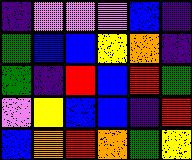[["indigo", "violet", "violet", "violet", "blue", "indigo"], ["green", "blue", "blue", "yellow", "orange", "indigo"], ["green", "indigo", "red", "blue", "red", "green"], ["violet", "yellow", "blue", "blue", "indigo", "red"], ["blue", "orange", "red", "orange", "green", "yellow"]]